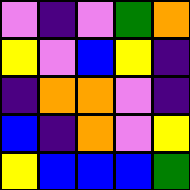[["violet", "indigo", "violet", "green", "orange"], ["yellow", "violet", "blue", "yellow", "indigo"], ["indigo", "orange", "orange", "violet", "indigo"], ["blue", "indigo", "orange", "violet", "yellow"], ["yellow", "blue", "blue", "blue", "green"]]